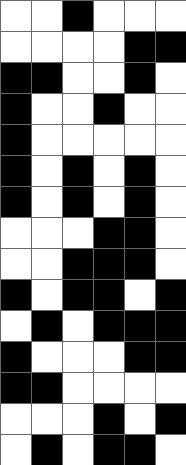[["white", "white", "black", "white", "white", "white"], ["white", "white", "white", "white", "black", "black"], ["black", "black", "white", "white", "black", "white"], ["black", "white", "white", "black", "white", "white"], ["black", "white", "white", "white", "white", "white"], ["black", "white", "black", "white", "black", "white"], ["black", "white", "black", "white", "black", "white"], ["white", "white", "white", "black", "black", "white"], ["white", "white", "black", "black", "black", "white"], ["black", "white", "black", "black", "white", "black"], ["white", "black", "white", "black", "black", "black"], ["black", "white", "white", "white", "black", "black"], ["black", "black", "white", "white", "white", "white"], ["white", "white", "white", "black", "white", "black"], ["white", "black", "white", "black", "black", "white"]]